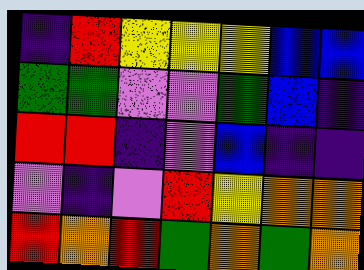[["indigo", "red", "yellow", "yellow", "yellow", "blue", "blue"], ["green", "green", "violet", "violet", "green", "blue", "indigo"], ["red", "red", "indigo", "violet", "blue", "indigo", "indigo"], ["violet", "indigo", "violet", "red", "yellow", "orange", "orange"], ["red", "orange", "red", "green", "orange", "green", "orange"]]